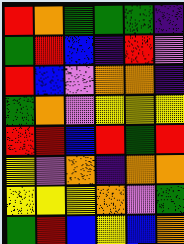[["red", "orange", "green", "green", "green", "indigo"], ["green", "red", "blue", "indigo", "red", "violet"], ["red", "blue", "violet", "orange", "orange", "indigo"], ["green", "orange", "violet", "yellow", "yellow", "yellow"], ["red", "red", "blue", "red", "green", "red"], ["yellow", "violet", "orange", "indigo", "orange", "orange"], ["yellow", "yellow", "yellow", "orange", "violet", "green"], ["green", "red", "blue", "yellow", "blue", "orange"]]